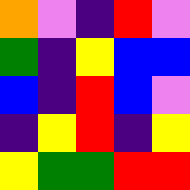[["orange", "violet", "indigo", "red", "violet"], ["green", "indigo", "yellow", "blue", "blue"], ["blue", "indigo", "red", "blue", "violet"], ["indigo", "yellow", "red", "indigo", "yellow"], ["yellow", "green", "green", "red", "red"]]